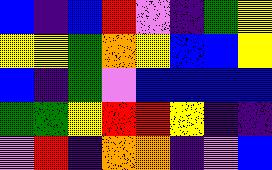[["blue", "indigo", "blue", "red", "violet", "indigo", "green", "yellow"], ["yellow", "yellow", "green", "orange", "yellow", "blue", "blue", "yellow"], ["blue", "indigo", "green", "violet", "blue", "blue", "blue", "blue"], ["green", "green", "yellow", "red", "red", "yellow", "indigo", "indigo"], ["violet", "red", "indigo", "orange", "orange", "indigo", "violet", "blue"]]